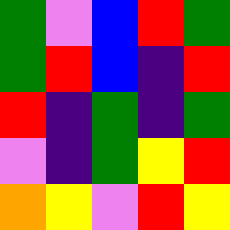[["green", "violet", "blue", "red", "green"], ["green", "red", "blue", "indigo", "red"], ["red", "indigo", "green", "indigo", "green"], ["violet", "indigo", "green", "yellow", "red"], ["orange", "yellow", "violet", "red", "yellow"]]